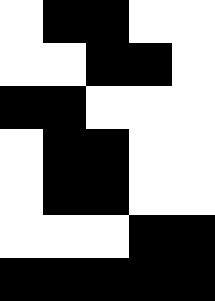[["white", "black", "black", "white", "white"], ["white", "white", "black", "black", "white"], ["black", "black", "white", "white", "white"], ["white", "black", "black", "white", "white"], ["white", "black", "black", "white", "white"], ["white", "white", "white", "black", "black"], ["black", "black", "black", "black", "black"]]